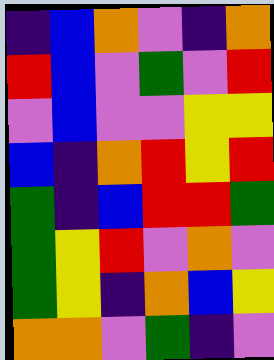[["indigo", "blue", "orange", "violet", "indigo", "orange"], ["red", "blue", "violet", "green", "violet", "red"], ["violet", "blue", "violet", "violet", "yellow", "yellow"], ["blue", "indigo", "orange", "red", "yellow", "red"], ["green", "indigo", "blue", "red", "red", "green"], ["green", "yellow", "red", "violet", "orange", "violet"], ["green", "yellow", "indigo", "orange", "blue", "yellow"], ["orange", "orange", "violet", "green", "indigo", "violet"]]